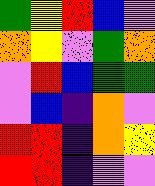[["green", "yellow", "red", "blue", "violet"], ["orange", "yellow", "violet", "green", "orange"], ["violet", "red", "blue", "green", "green"], ["violet", "blue", "indigo", "orange", "violet"], ["red", "red", "indigo", "orange", "yellow"], ["red", "red", "indigo", "violet", "violet"]]